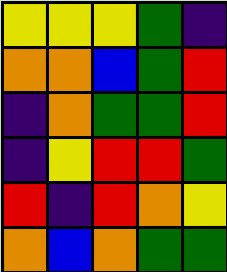[["yellow", "yellow", "yellow", "green", "indigo"], ["orange", "orange", "blue", "green", "red"], ["indigo", "orange", "green", "green", "red"], ["indigo", "yellow", "red", "red", "green"], ["red", "indigo", "red", "orange", "yellow"], ["orange", "blue", "orange", "green", "green"]]